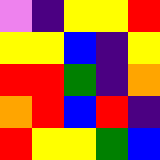[["violet", "indigo", "yellow", "yellow", "red"], ["yellow", "yellow", "blue", "indigo", "yellow"], ["red", "red", "green", "indigo", "orange"], ["orange", "red", "blue", "red", "indigo"], ["red", "yellow", "yellow", "green", "blue"]]